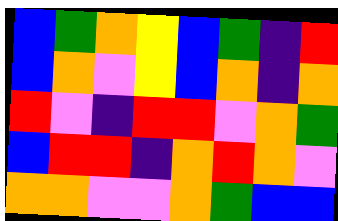[["blue", "green", "orange", "yellow", "blue", "green", "indigo", "red"], ["blue", "orange", "violet", "yellow", "blue", "orange", "indigo", "orange"], ["red", "violet", "indigo", "red", "red", "violet", "orange", "green"], ["blue", "red", "red", "indigo", "orange", "red", "orange", "violet"], ["orange", "orange", "violet", "violet", "orange", "green", "blue", "blue"]]